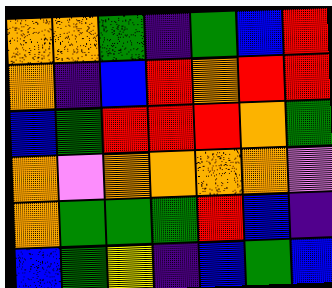[["orange", "orange", "green", "indigo", "green", "blue", "red"], ["orange", "indigo", "blue", "red", "orange", "red", "red"], ["blue", "green", "red", "red", "red", "orange", "green"], ["orange", "violet", "orange", "orange", "orange", "orange", "violet"], ["orange", "green", "green", "green", "red", "blue", "indigo"], ["blue", "green", "yellow", "indigo", "blue", "green", "blue"]]